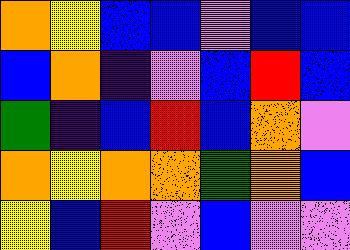[["orange", "yellow", "blue", "blue", "violet", "blue", "blue"], ["blue", "orange", "indigo", "violet", "blue", "red", "blue"], ["green", "indigo", "blue", "red", "blue", "orange", "violet"], ["orange", "yellow", "orange", "orange", "green", "orange", "blue"], ["yellow", "blue", "red", "violet", "blue", "violet", "violet"]]